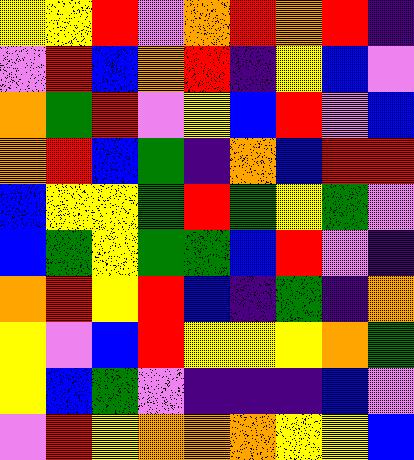[["yellow", "yellow", "red", "violet", "orange", "red", "orange", "red", "indigo"], ["violet", "red", "blue", "orange", "red", "indigo", "yellow", "blue", "violet"], ["orange", "green", "red", "violet", "yellow", "blue", "red", "violet", "blue"], ["orange", "red", "blue", "green", "indigo", "orange", "blue", "red", "red"], ["blue", "yellow", "yellow", "green", "red", "green", "yellow", "green", "violet"], ["blue", "green", "yellow", "green", "green", "blue", "red", "violet", "indigo"], ["orange", "red", "yellow", "red", "blue", "indigo", "green", "indigo", "orange"], ["yellow", "violet", "blue", "red", "yellow", "yellow", "yellow", "orange", "green"], ["yellow", "blue", "green", "violet", "indigo", "indigo", "indigo", "blue", "violet"], ["violet", "red", "yellow", "orange", "orange", "orange", "yellow", "yellow", "blue"]]